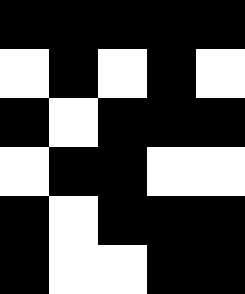[["black", "black", "black", "black", "black"], ["white", "black", "white", "black", "white"], ["black", "white", "black", "black", "black"], ["white", "black", "black", "white", "white"], ["black", "white", "black", "black", "black"], ["black", "white", "white", "black", "black"]]